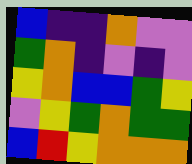[["blue", "indigo", "indigo", "orange", "violet", "violet"], ["green", "orange", "indigo", "violet", "indigo", "violet"], ["yellow", "orange", "blue", "blue", "green", "yellow"], ["violet", "yellow", "green", "orange", "green", "green"], ["blue", "red", "yellow", "orange", "orange", "orange"]]